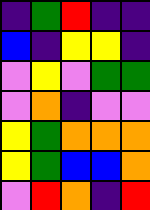[["indigo", "green", "red", "indigo", "indigo"], ["blue", "indigo", "yellow", "yellow", "indigo"], ["violet", "yellow", "violet", "green", "green"], ["violet", "orange", "indigo", "violet", "violet"], ["yellow", "green", "orange", "orange", "orange"], ["yellow", "green", "blue", "blue", "orange"], ["violet", "red", "orange", "indigo", "red"]]